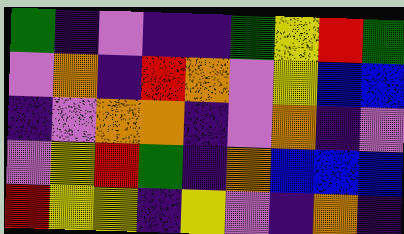[["green", "indigo", "violet", "indigo", "indigo", "green", "yellow", "red", "green"], ["violet", "orange", "indigo", "red", "orange", "violet", "yellow", "blue", "blue"], ["indigo", "violet", "orange", "orange", "indigo", "violet", "orange", "indigo", "violet"], ["violet", "yellow", "red", "green", "indigo", "orange", "blue", "blue", "blue"], ["red", "yellow", "yellow", "indigo", "yellow", "violet", "indigo", "orange", "indigo"]]